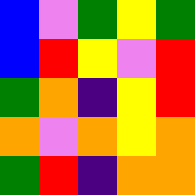[["blue", "violet", "green", "yellow", "green"], ["blue", "red", "yellow", "violet", "red"], ["green", "orange", "indigo", "yellow", "red"], ["orange", "violet", "orange", "yellow", "orange"], ["green", "red", "indigo", "orange", "orange"]]